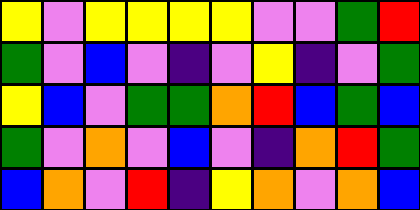[["yellow", "violet", "yellow", "yellow", "yellow", "yellow", "violet", "violet", "green", "red"], ["green", "violet", "blue", "violet", "indigo", "violet", "yellow", "indigo", "violet", "green"], ["yellow", "blue", "violet", "green", "green", "orange", "red", "blue", "green", "blue"], ["green", "violet", "orange", "violet", "blue", "violet", "indigo", "orange", "red", "green"], ["blue", "orange", "violet", "red", "indigo", "yellow", "orange", "violet", "orange", "blue"]]